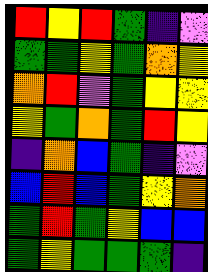[["red", "yellow", "red", "green", "indigo", "violet"], ["green", "green", "yellow", "green", "orange", "yellow"], ["orange", "red", "violet", "green", "yellow", "yellow"], ["yellow", "green", "orange", "green", "red", "yellow"], ["indigo", "orange", "blue", "green", "indigo", "violet"], ["blue", "red", "blue", "green", "yellow", "orange"], ["green", "red", "green", "yellow", "blue", "blue"], ["green", "yellow", "green", "green", "green", "indigo"]]